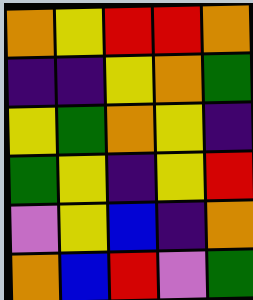[["orange", "yellow", "red", "red", "orange"], ["indigo", "indigo", "yellow", "orange", "green"], ["yellow", "green", "orange", "yellow", "indigo"], ["green", "yellow", "indigo", "yellow", "red"], ["violet", "yellow", "blue", "indigo", "orange"], ["orange", "blue", "red", "violet", "green"]]